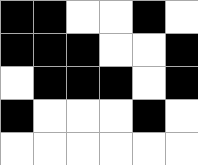[["black", "black", "white", "white", "black", "white"], ["black", "black", "black", "white", "white", "black"], ["white", "black", "black", "black", "white", "black"], ["black", "white", "white", "white", "black", "white"], ["white", "white", "white", "white", "white", "white"]]